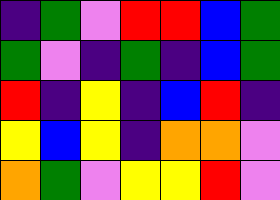[["indigo", "green", "violet", "red", "red", "blue", "green"], ["green", "violet", "indigo", "green", "indigo", "blue", "green"], ["red", "indigo", "yellow", "indigo", "blue", "red", "indigo"], ["yellow", "blue", "yellow", "indigo", "orange", "orange", "violet"], ["orange", "green", "violet", "yellow", "yellow", "red", "violet"]]